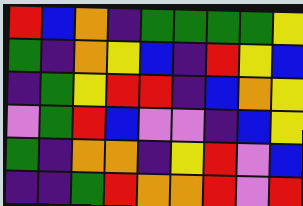[["red", "blue", "orange", "indigo", "green", "green", "green", "green", "yellow"], ["green", "indigo", "orange", "yellow", "blue", "indigo", "red", "yellow", "blue"], ["indigo", "green", "yellow", "red", "red", "indigo", "blue", "orange", "yellow"], ["violet", "green", "red", "blue", "violet", "violet", "indigo", "blue", "yellow"], ["green", "indigo", "orange", "orange", "indigo", "yellow", "red", "violet", "blue"], ["indigo", "indigo", "green", "red", "orange", "orange", "red", "violet", "red"]]